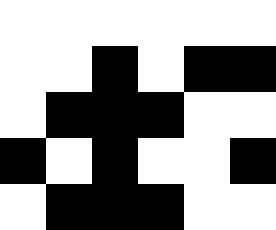[["white", "white", "white", "white", "white", "white"], ["white", "white", "black", "white", "black", "black"], ["white", "black", "black", "black", "white", "white"], ["black", "white", "black", "white", "white", "black"], ["white", "black", "black", "black", "white", "white"]]